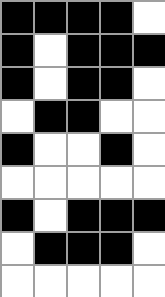[["black", "black", "black", "black", "white"], ["black", "white", "black", "black", "black"], ["black", "white", "black", "black", "white"], ["white", "black", "black", "white", "white"], ["black", "white", "white", "black", "white"], ["white", "white", "white", "white", "white"], ["black", "white", "black", "black", "black"], ["white", "black", "black", "black", "white"], ["white", "white", "white", "white", "white"]]